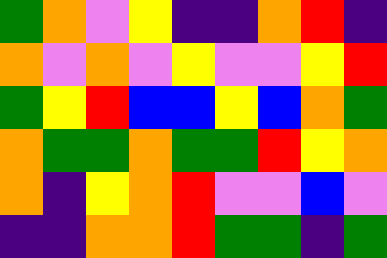[["green", "orange", "violet", "yellow", "indigo", "indigo", "orange", "red", "indigo"], ["orange", "violet", "orange", "violet", "yellow", "violet", "violet", "yellow", "red"], ["green", "yellow", "red", "blue", "blue", "yellow", "blue", "orange", "green"], ["orange", "green", "green", "orange", "green", "green", "red", "yellow", "orange"], ["orange", "indigo", "yellow", "orange", "red", "violet", "violet", "blue", "violet"], ["indigo", "indigo", "orange", "orange", "red", "green", "green", "indigo", "green"]]